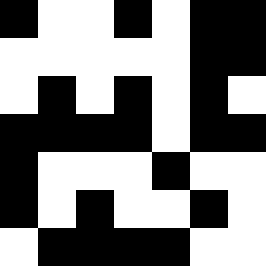[["black", "white", "white", "black", "white", "black", "black"], ["white", "white", "white", "white", "white", "black", "black"], ["white", "black", "white", "black", "white", "black", "white"], ["black", "black", "black", "black", "white", "black", "black"], ["black", "white", "white", "white", "black", "white", "white"], ["black", "white", "black", "white", "white", "black", "white"], ["white", "black", "black", "black", "black", "white", "white"]]